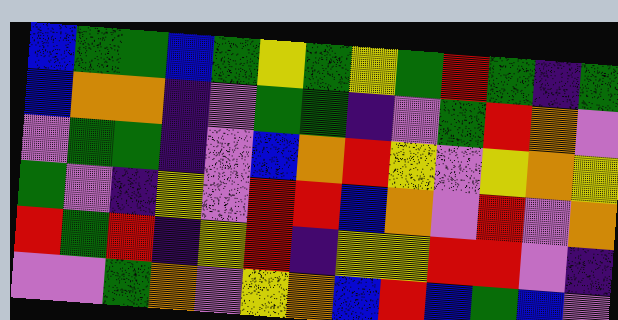[["blue", "green", "green", "blue", "green", "yellow", "green", "yellow", "green", "red", "green", "indigo", "green"], ["blue", "orange", "orange", "indigo", "violet", "green", "green", "indigo", "violet", "green", "red", "orange", "violet"], ["violet", "green", "green", "indigo", "violet", "blue", "orange", "red", "yellow", "violet", "yellow", "orange", "yellow"], ["green", "violet", "indigo", "yellow", "violet", "red", "red", "blue", "orange", "violet", "red", "violet", "orange"], ["red", "green", "red", "indigo", "yellow", "red", "indigo", "yellow", "yellow", "red", "red", "violet", "indigo"], ["violet", "violet", "green", "orange", "violet", "yellow", "orange", "blue", "red", "blue", "green", "blue", "violet"]]